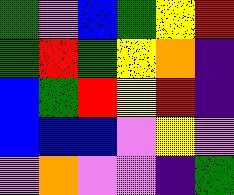[["green", "violet", "blue", "green", "yellow", "red"], ["green", "red", "green", "yellow", "orange", "indigo"], ["blue", "green", "red", "yellow", "red", "indigo"], ["blue", "blue", "blue", "violet", "yellow", "violet"], ["violet", "orange", "violet", "violet", "indigo", "green"]]